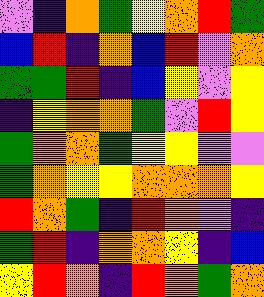[["violet", "indigo", "orange", "green", "yellow", "orange", "red", "green"], ["blue", "red", "indigo", "orange", "blue", "red", "violet", "orange"], ["green", "green", "red", "indigo", "blue", "yellow", "violet", "yellow"], ["indigo", "yellow", "orange", "orange", "green", "violet", "red", "yellow"], ["green", "orange", "orange", "green", "yellow", "yellow", "violet", "violet"], ["green", "orange", "yellow", "yellow", "orange", "orange", "orange", "yellow"], ["red", "orange", "green", "indigo", "red", "orange", "violet", "indigo"], ["green", "red", "indigo", "orange", "orange", "yellow", "indigo", "blue"], ["yellow", "red", "orange", "indigo", "red", "orange", "green", "orange"]]